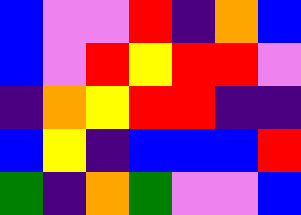[["blue", "violet", "violet", "red", "indigo", "orange", "blue"], ["blue", "violet", "red", "yellow", "red", "red", "violet"], ["indigo", "orange", "yellow", "red", "red", "indigo", "indigo"], ["blue", "yellow", "indigo", "blue", "blue", "blue", "red"], ["green", "indigo", "orange", "green", "violet", "violet", "blue"]]